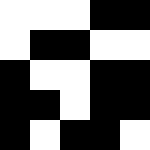[["white", "white", "white", "black", "black"], ["white", "black", "black", "white", "white"], ["black", "white", "white", "black", "black"], ["black", "black", "white", "black", "black"], ["black", "white", "black", "black", "white"]]